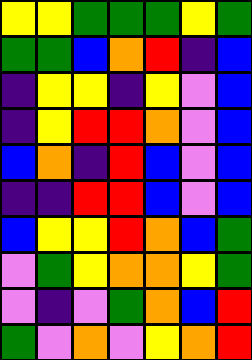[["yellow", "yellow", "green", "green", "green", "yellow", "green"], ["green", "green", "blue", "orange", "red", "indigo", "blue"], ["indigo", "yellow", "yellow", "indigo", "yellow", "violet", "blue"], ["indigo", "yellow", "red", "red", "orange", "violet", "blue"], ["blue", "orange", "indigo", "red", "blue", "violet", "blue"], ["indigo", "indigo", "red", "red", "blue", "violet", "blue"], ["blue", "yellow", "yellow", "red", "orange", "blue", "green"], ["violet", "green", "yellow", "orange", "orange", "yellow", "green"], ["violet", "indigo", "violet", "green", "orange", "blue", "red"], ["green", "violet", "orange", "violet", "yellow", "orange", "red"]]